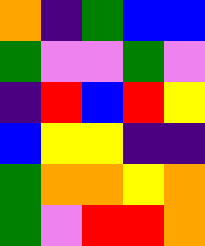[["orange", "indigo", "green", "blue", "blue"], ["green", "violet", "violet", "green", "violet"], ["indigo", "red", "blue", "red", "yellow"], ["blue", "yellow", "yellow", "indigo", "indigo"], ["green", "orange", "orange", "yellow", "orange"], ["green", "violet", "red", "red", "orange"]]